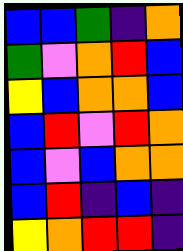[["blue", "blue", "green", "indigo", "orange"], ["green", "violet", "orange", "red", "blue"], ["yellow", "blue", "orange", "orange", "blue"], ["blue", "red", "violet", "red", "orange"], ["blue", "violet", "blue", "orange", "orange"], ["blue", "red", "indigo", "blue", "indigo"], ["yellow", "orange", "red", "red", "indigo"]]